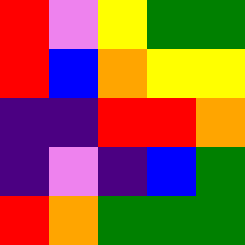[["red", "violet", "yellow", "green", "green"], ["red", "blue", "orange", "yellow", "yellow"], ["indigo", "indigo", "red", "red", "orange"], ["indigo", "violet", "indigo", "blue", "green"], ["red", "orange", "green", "green", "green"]]